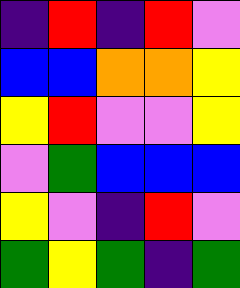[["indigo", "red", "indigo", "red", "violet"], ["blue", "blue", "orange", "orange", "yellow"], ["yellow", "red", "violet", "violet", "yellow"], ["violet", "green", "blue", "blue", "blue"], ["yellow", "violet", "indigo", "red", "violet"], ["green", "yellow", "green", "indigo", "green"]]